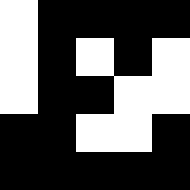[["white", "black", "black", "black", "black"], ["white", "black", "white", "black", "white"], ["white", "black", "black", "white", "white"], ["black", "black", "white", "white", "black"], ["black", "black", "black", "black", "black"]]